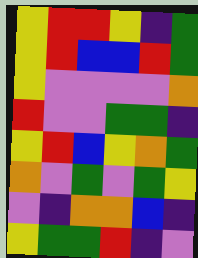[["yellow", "red", "red", "yellow", "indigo", "green"], ["yellow", "red", "blue", "blue", "red", "green"], ["yellow", "violet", "violet", "violet", "violet", "orange"], ["red", "violet", "violet", "green", "green", "indigo"], ["yellow", "red", "blue", "yellow", "orange", "green"], ["orange", "violet", "green", "violet", "green", "yellow"], ["violet", "indigo", "orange", "orange", "blue", "indigo"], ["yellow", "green", "green", "red", "indigo", "violet"]]